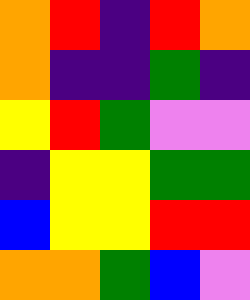[["orange", "red", "indigo", "red", "orange"], ["orange", "indigo", "indigo", "green", "indigo"], ["yellow", "red", "green", "violet", "violet"], ["indigo", "yellow", "yellow", "green", "green"], ["blue", "yellow", "yellow", "red", "red"], ["orange", "orange", "green", "blue", "violet"]]